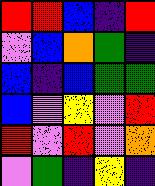[["red", "red", "blue", "indigo", "red"], ["violet", "blue", "orange", "green", "indigo"], ["blue", "indigo", "blue", "green", "green"], ["blue", "violet", "yellow", "violet", "red"], ["red", "violet", "red", "violet", "orange"], ["violet", "green", "indigo", "yellow", "indigo"]]